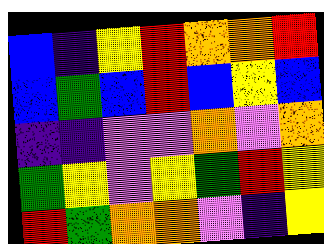[["blue", "indigo", "yellow", "red", "orange", "orange", "red"], ["blue", "green", "blue", "red", "blue", "yellow", "blue"], ["indigo", "indigo", "violet", "violet", "orange", "violet", "orange"], ["green", "yellow", "violet", "yellow", "green", "red", "yellow"], ["red", "green", "orange", "orange", "violet", "indigo", "yellow"]]